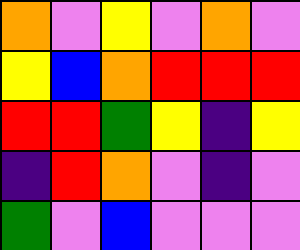[["orange", "violet", "yellow", "violet", "orange", "violet"], ["yellow", "blue", "orange", "red", "red", "red"], ["red", "red", "green", "yellow", "indigo", "yellow"], ["indigo", "red", "orange", "violet", "indigo", "violet"], ["green", "violet", "blue", "violet", "violet", "violet"]]